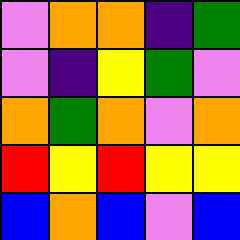[["violet", "orange", "orange", "indigo", "green"], ["violet", "indigo", "yellow", "green", "violet"], ["orange", "green", "orange", "violet", "orange"], ["red", "yellow", "red", "yellow", "yellow"], ["blue", "orange", "blue", "violet", "blue"]]